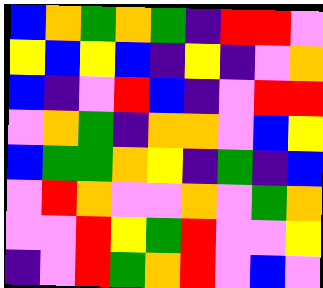[["blue", "orange", "green", "orange", "green", "indigo", "red", "red", "violet"], ["yellow", "blue", "yellow", "blue", "indigo", "yellow", "indigo", "violet", "orange"], ["blue", "indigo", "violet", "red", "blue", "indigo", "violet", "red", "red"], ["violet", "orange", "green", "indigo", "orange", "orange", "violet", "blue", "yellow"], ["blue", "green", "green", "orange", "yellow", "indigo", "green", "indigo", "blue"], ["violet", "red", "orange", "violet", "violet", "orange", "violet", "green", "orange"], ["violet", "violet", "red", "yellow", "green", "red", "violet", "violet", "yellow"], ["indigo", "violet", "red", "green", "orange", "red", "violet", "blue", "violet"]]